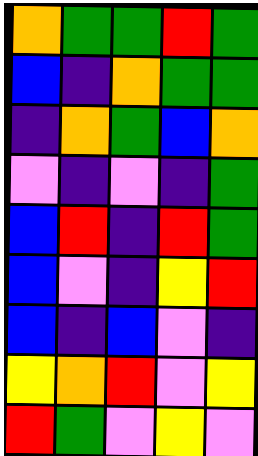[["orange", "green", "green", "red", "green"], ["blue", "indigo", "orange", "green", "green"], ["indigo", "orange", "green", "blue", "orange"], ["violet", "indigo", "violet", "indigo", "green"], ["blue", "red", "indigo", "red", "green"], ["blue", "violet", "indigo", "yellow", "red"], ["blue", "indigo", "blue", "violet", "indigo"], ["yellow", "orange", "red", "violet", "yellow"], ["red", "green", "violet", "yellow", "violet"]]